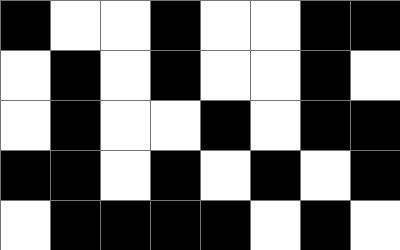[["black", "white", "white", "black", "white", "white", "black", "black"], ["white", "black", "white", "black", "white", "white", "black", "white"], ["white", "black", "white", "white", "black", "white", "black", "black"], ["black", "black", "white", "black", "white", "black", "white", "black"], ["white", "black", "black", "black", "black", "white", "black", "white"]]